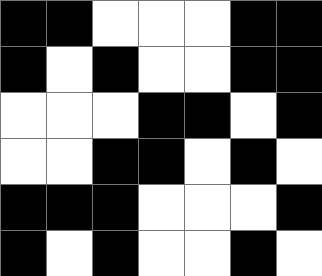[["black", "black", "white", "white", "white", "black", "black"], ["black", "white", "black", "white", "white", "black", "black"], ["white", "white", "white", "black", "black", "white", "black"], ["white", "white", "black", "black", "white", "black", "white"], ["black", "black", "black", "white", "white", "white", "black"], ["black", "white", "black", "white", "white", "black", "white"]]